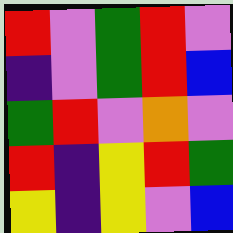[["red", "violet", "green", "red", "violet"], ["indigo", "violet", "green", "red", "blue"], ["green", "red", "violet", "orange", "violet"], ["red", "indigo", "yellow", "red", "green"], ["yellow", "indigo", "yellow", "violet", "blue"]]